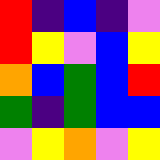[["red", "indigo", "blue", "indigo", "violet"], ["red", "yellow", "violet", "blue", "yellow"], ["orange", "blue", "green", "blue", "red"], ["green", "indigo", "green", "blue", "blue"], ["violet", "yellow", "orange", "violet", "yellow"]]